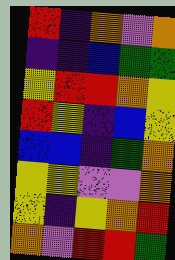[["red", "indigo", "orange", "violet", "orange"], ["indigo", "indigo", "blue", "green", "green"], ["yellow", "red", "red", "orange", "yellow"], ["red", "yellow", "indigo", "blue", "yellow"], ["blue", "blue", "indigo", "green", "orange"], ["yellow", "yellow", "violet", "violet", "orange"], ["yellow", "indigo", "yellow", "orange", "red"], ["orange", "violet", "red", "red", "green"]]